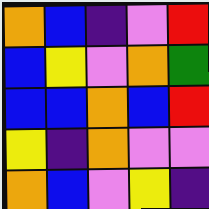[["orange", "blue", "indigo", "violet", "red"], ["blue", "yellow", "violet", "orange", "green"], ["blue", "blue", "orange", "blue", "red"], ["yellow", "indigo", "orange", "violet", "violet"], ["orange", "blue", "violet", "yellow", "indigo"]]